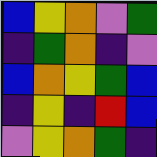[["blue", "yellow", "orange", "violet", "green"], ["indigo", "green", "orange", "indigo", "violet"], ["blue", "orange", "yellow", "green", "blue"], ["indigo", "yellow", "indigo", "red", "blue"], ["violet", "yellow", "orange", "green", "indigo"]]